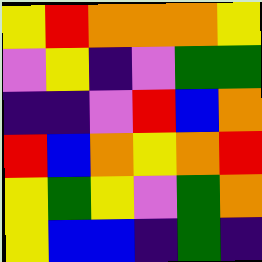[["yellow", "red", "orange", "orange", "orange", "yellow"], ["violet", "yellow", "indigo", "violet", "green", "green"], ["indigo", "indigo", "violet", "red", "blue", "orange"], ["red", "blue", "orange", "yellow", "orange", "red"], ["yellow", "green", "yellow", "violet", "green", "orange"], ["yellow", "blue", "blue", "indigo", "green", "indigo"]]